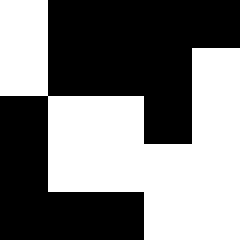[["white", "black", "black", "black", "black"], ["white", "black", "black", "black", "white"], ["black", "white", "white", "black", "white"], ["black", "white", "white", "white", "white"], ["black", "black", "black", "white", "white"]]